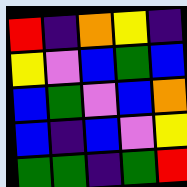[["red", "indigo", "orange", "yellow", "indigo"], ["yellow", "violet", "blue", "green", "blue"], ["blue", "green", "violet", "blue", "orange"], ["blue", "indigo", "blue", "violet", "yellow"], ["green", "green", "indigo", "green", "red"]]